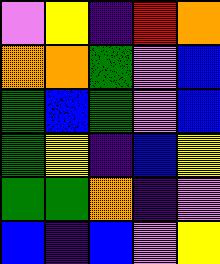[["violet", "yellow", "indigo", "red", "orange"], ["orange", "orange", "green", "violet", "blue"], ["green", "blue", "green", "violet", "blue"], ["green", "yellow", "indigo", "blue", "yellow"], ["green", "green", "orange", "indigo", "violet"], ["blue", "indigo", "blue", "violet", "yellow"]]